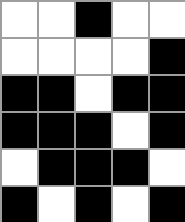[["white", "white", "black", "white", "white"], ["white", "white", "white", "white", "black"], ["black", "black", "white", "black", "black"], ["black", "black", "black", "white", "black"], ["white", "black", "black", "black", "white"], ["black", "white", "black", "white", "black"]]